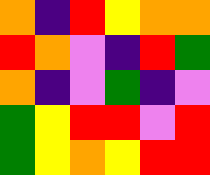[["orange", "indigo", "red", "yellow", "orange", "orange"], ["red", "orange", "violet", "indigo", "red", "green"], ["orange", "indigo", "violet", "green", "indigo", "violet"], ["green", "yellow", "red", "red", "violet", "red"], ["green", "yellow", "orange", "yellow", "red", "red"]]